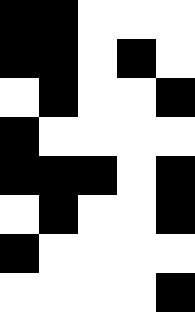[["black", "black", "white", "white", "white"], ["black", "black", "white", "black", "white"], ["white", "black", "white", "white", "black"], ["black", "white", "white", "white", "white"], ["black", "black", "black", "white", "black"], ["white", "black", "white", "white", "black"], ["black", "white", "white", "white", "white"], ["white", "white", "white", "white", "black"]]